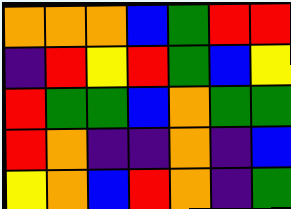[["orange", "orange", "orange", "blue", "green", "red", "red"], ["indigo", "red", "yellow", "red", "green", "blue", "yellow"], ["red", "green", "green", "blue", "orange", "green", "green"], ["red", "orange", "indigo", "indigo", "orange", "indigo", "blue"], ["yellow", "orange", "blue", "red", "orange", "indigo", "green"]]